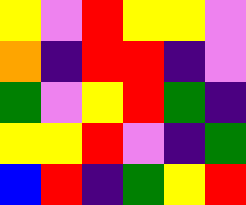[["yellow", "violet", "red", "yellow", "yellow", "violet"], ["orange", "indigo", "red", "red", "indigo", "violet"], ["green", "violet", "yellow", "red", "green", "indigo"], ["yellow", "yellow", "red", "violet", "indigo", "green"], ["blue", "red", "indigo", "green", "yellow", "red"]]